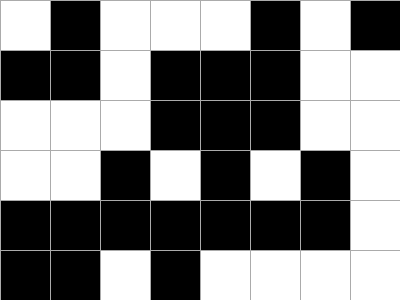[["white", "black", "white", "white", "white", "black", "white", "black"], ["black", "black", "white", "black", "black", "black", "white", "white"], ["white", "white", "white", "black", "black", "black", "white", "white"], ["white", "white", "black", "white", "black", "white", "black", "white"], ["black", "black", "black", "black", "black", "black", "black", "white"], ["black", "black", "white", "black", "white", "white", "white", "white"]]